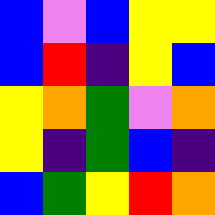[["blue", "violet", "blue", "yellow", "yellow"], ["blue", "red", "indigo", "yellow", "blue"], ["yellow", "orange", "green", "violet", "orange"], ["yellow", "indigo", "green", "blue", "indigo"], ["blue", "green", "yellow", "red", "orange"]]